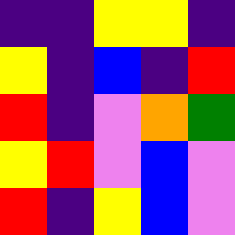[["indigo", "indigo", "yellow", "yellow", "indigo"], ["yellow", "indigo", "blue", "indigo", "red"], ["red", "indigo", "violet", "orange", "green"], ["yellow", "red", "violet", "blue", "violet"], ["red", "indigo", "yellow", "blue", "violet"]]